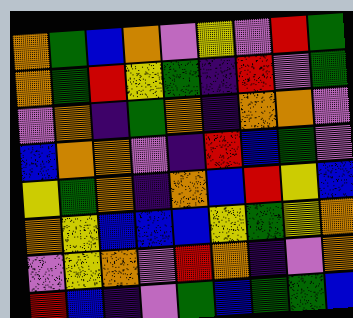[["orange", "green", "blue", "orange", "violet", "yellow", "violet", "red", "green"], ["orange", "green", "red", "yellow", "green", "indigo", "red", "violet", "green"], ["violet", "orange", "indigo", "green", "orange", "indigo", "orange", "orange", "violet"], ["blue", "orange", "orange", "violet", "indigo", "red", "blue", "green", "violet"], ["yellow", "green", "orange", "indigo", "orange", "blue", "red", "yellow", "blue"], ["orange", "yellow", "blue", "blue", "blue", "yellow", "green", "yellow", "orange"], ["violet", "yellow", "orange", "violet", "red", "orange", "indigo", "violet", "orange"], ["red", "blue", "indigo", "violet", "green", "blue", "green", "green", "blue"]]